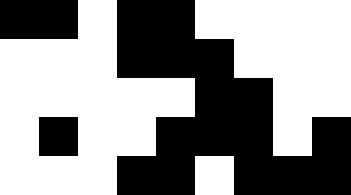[["black", "black", "white", "black", "black", "white", "white", "white", "white"], ["white", "white", "white", "black", "black", "black", "white", "white", "white"], ["white", "white", "white", "white", "white", "black", "black", "white", "white"], ["white", "black", "white", "white", "black", "black", "black", "white", "black"], ["white", "white", "white", "black", "black", "white", "black", "black", "black"]]